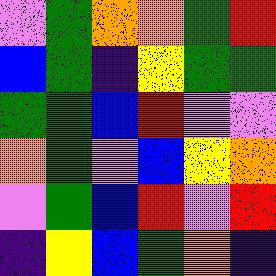[["violet", "green", "orange", "orange", "green", "red"], ["blue", "green", "indigo", "yellow", "green", "green"], ["green", "green", "blue", "red", "violet", "violet"], ["orange", "green", "violet", "blue", "yellow", "orange"], ["violet", "green", "blue", "red", "violet", "red"], ["indigo", "yellow", "blue", "green", "orange", "indigo"]]